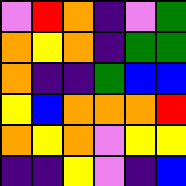[["violet", "red", "orange", "indigo", "violet", "green"], ["orange", "yellow", "orange", "indigo", "green", "green"], ["orange", "indigo", "indigo", "green", "blue", "blue"], ["yellow", "blue", "orange", "orange", "orange", "red"], ["orange", "yellow", "orange", "violet", "yellow", "yellow"], ["indigo", "indigo", "yellow", "violet", "indigo", "blue"]]